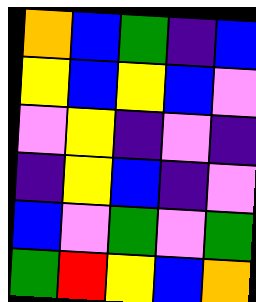[["orange", "blue", "green", "indigo", "blue"], ["yellow", "blue", "yellow", "blue", "violet"], ["violet", "yellow", "indigo", "violet", "indigo"], ["indigo", "yellow", "blue", "indigo", "violet"], ["blue", "violet", "green", "violet", "green"], ["green", "red", "yellow", "blue", "orange"]]